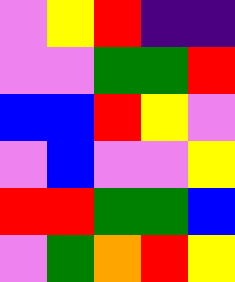[["violet", "yellow", "red", "indigo", "indigo"], ["violet", "violet", "green", "green", "red"], ["blue", "blue", "red", "yellow", "violet"], ["violet", "blue", "violet", "violet", "yellow"], ["red", "red", "green", "green", "blue"], ["violet", "green", "orange", "red", "yellow"]]